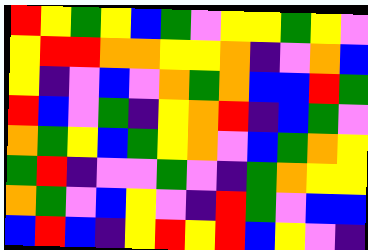[["red", "yellow", "green", "yellow", "blue", "green", "violet", "yellow", "yellow", "green", "yellow", "violet"], ["yellow", "red", "red", "orange", "orange", "yellow", "yellow", "orange", "indigo", "violet", "orange", "blue"], ["yellow", "indigo", "violet", "blue", "violet", "orange", "green", "orange", "blue", "blue", "red", "green"], ["red", "blue", "violet", "green", "indigo", "yellow", "orange", "red", "indigo", "blue", "green", "violet"], ["orange", "green", "yellow", "blue", "green", "yellow", "orange", "violet", "blue", "green", "orange", "yellow"], ["green", "red", "indigo", "violet", "violet", "green", "violet", "indigo", "green", "orange", "yellow", "yellow"], ["orange", "green", "violet", "blue", "yellow", "violet", "indigo", "red", "green", "violet", "blue", "blue"], ["blue", "red", "blue", "indigo", "yellow", "red", "yellow", "red", "blue", "yellow", "violet", "indigo"]]